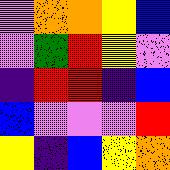[["violet", "orange", "orange", "yellow", "blue"], ["violet", "green", "red", "yellow", "violet"], ["indigo", "red", "red", "indigo", "blue"], ["blue", "violet", "violet", "violet", "red"], ["yellow", "indigo", "blue", "yellow", "orange"]]